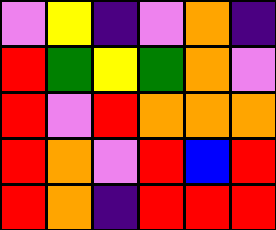[["violet", "yellow", "indigo", "violet", "orange", "indigo"], ["red", "green", "yellow", "green", "orange", "violet"], ["red", "violet", "red", "orange", "orange", "orange"], ["red", "orange", "violet", "red", "blue", "red"], ["red", "orange", "indigo", "red", "red", "red"]]